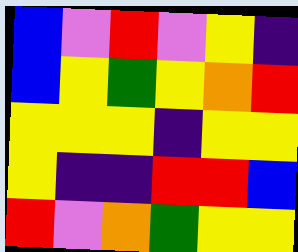[["blue", "violet", "red", "violet", "yellow", "indigo"], ["blue", "yellow", "green", "yellow", "orange", "red"], ["yellow", "yellow", "yellow", "indigo", "yellow", "yellow"], ["yellow", "indigo", "indigo", "red", "red", "blue"], ["red", "violet", "orange", "green", "yellow", "yellow"]]